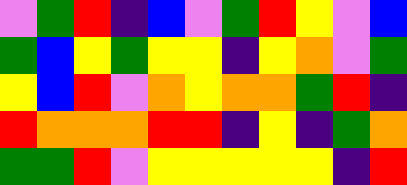[["violet", "green", "red", "indigo", "blue", "violet", "green", "red", "yellow", "violet", "blue"], ["green", "blue", "yellow", "green", "yellow", "yellow", "indigo", "yellow", "orange", "violet", "green"], ["yellow", "blue", "red", "violet", "orange", "yellow", "orange", "orange", "green", "red", "indigo"], ["red", "orange", "orange", "orange", "red", "red", "indigo", "yellow", "indigo", "green", "orange"], ["green", "green", "red", "violet", "yellow", "yellow", "yellow", "yellow", "yellow", "indigo", "red"]]